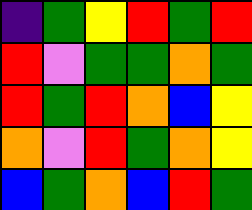[["indigo", "green", "yellow", "red", "green", "red"], ["red", "violet", "green", "green", "orange", "green"], ["red", "green", "red", "orange", "blue", "yellow"], ["orange", "violet", "red", "green", "orange", "yellow"], ["blue", "green", "orange", "blue", "red", "green"]]